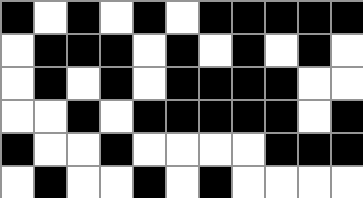[["black", "white", "black", "white", "black", "white", "black", "black", "black", "black", "black"], ["white", "black", "black", "black", "white", "black", "white", "black", "white", "black", "white"], ["white", "black", "white", "black", "white", "black", "black", "black", "black", "white", "white"], ["white", "white", "black", "white", "black", "black", "black", "black", "black", "white", "black"], ["black", "white", "white", "black", "white", "white", "white", "white", "black", "black", "black"], ["white", "black", "white", "white", "black", "white", "black", "white", "white", "white", "white"]]